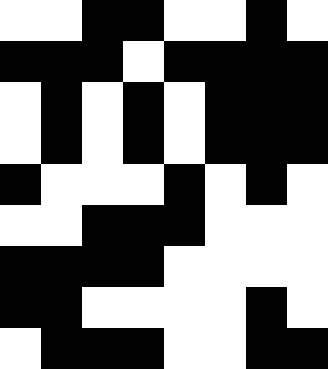[["white", "white", "black", "black", "white", "white", "black", "white"], ["black", "black", "black", "white", "black", "black", "black", "black"], ["white", "black", "white", "black", "white", "black", "black", "black"], ["white", "black", "white", "black", "white", "black", "black", "black"], ["black", "white", "white", "white", "black", "white", "black", "white"], ["white", "white", "black", "black", "black", "white", "white", "white"], ["black", "black", "black", "black", "white", "white", "white", "white"], ["black", "black", "white", "white", "white", "white", "black", "white"], ["white", "black", "black", "black", "white", "white", "black", "black"]]